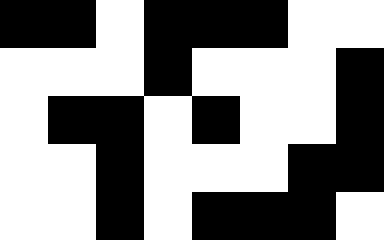[["black", "black", "white", "black", "black", "black", "white", "white"], ["white", "white", "white", "black", "white", "white", "white", "black"], ["white", "black", "black", "white", "black", "white", "white", "black"], ["white", "white", "black", "white", "white", "white", "black", "black"], ["white", "white", "black", "white", "black", "black", "black", "white"]]